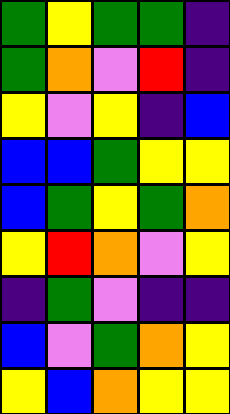[["green", "yellow", "green", "green", "indigo"], ["green", "orange", "violet", "red", "indigo"], ["yellow", "violet", "yellow", "indigo", "blue"], ["blue", "blue", "green", "yellow", "yellow"], ["blue", "green", "yellow", "green", "orange"], ["yellow", "red", "orange", "violet", "yellow"], ["indigo", "green", "violet", "indigo", "indigo"], ["blue", "violet", "green", "orange", "yellow"], ["yellow", "blue", "orange", "yellow", "yellow"]]